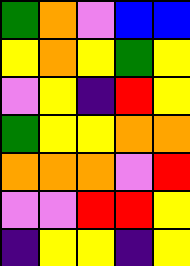[["green", "orange", "violet", "blue", "blue"], ["yellow", "orange", "yellow", "green", "yellow"], ["violet", "yellow", "indigo", "red", "yellow"], ["green", "yellow", "yellow", "orange", "orange"], ["orange", "orange", "orange", "violet", "red"], ["violet", "violet", "red", "red", "yellow"], ["indigo", "yellow", "yellow", "indigo", "yellow"]]